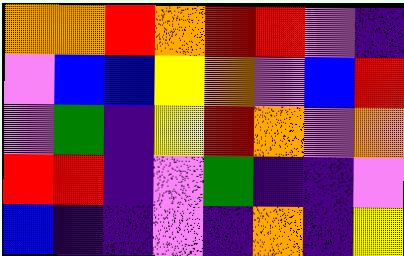[["orange", "orange", "red", "orange", "red", "red", "violet", "indigo"], ["violet", "blue", "blue", "yellow", "orange", "violet", "blue", "red"], ["violet", "green", "indigo", "yellow", "red", "orange", "violet", "orange"], ["red", "red", "indigo", "violet", "green", "indigo", "indigo", "violet"], ["blue", "indigo", "indigo", "violet", "indigo", "orange", "indigo", "yellow"]]